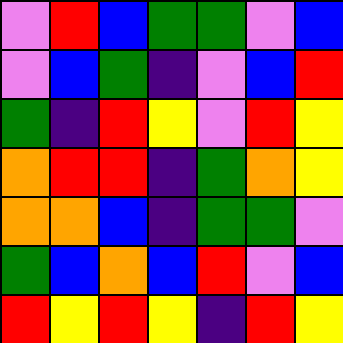[["violet", "red", "blue", "green", "green", "violet", "blue"], ["violet", "blue", "green", "indigo", "violet", "blue", "red"], ["green", "indigo", "red", "yellow", "violet", "red", "yellow"], ["orange", "red", "red", "indigo", "green", "orange", "yellow"], ["orange", "orange", "blue", "indigo", "green", "green", "violet"], ["green", "blue", "orange", "blue", "red", "violet", "blue"], ["red", "yellow", "red", "yellow", "indigo", "red", "yellow"]]